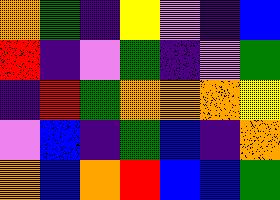[["orange", "green", "indigo", "yellow", "violet", "indigo", "blue"], ["red", "indigo", "violet", "green", "indigo", "violet", "green"], ["indigo", "red", "green", "orange", "orange", "orange", "yellow"], ["violet", "blue", "indigo", "green", "blue", "indigo", "orange"], ["orange", "blue", "orange", "red", "blue", "blue", "green"]]